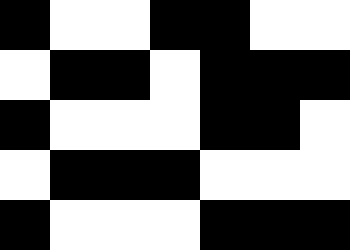[["black", "white", "white", "black", "black", "white", "white"], ["white", "black", "black", "white", "black", "black", "black"], ["black", "white", "white", "white", "black", "black", "white"], ["white", "black", "black", "black", "white", "white", "white"], ["black", "white", "white", "white", "black", "black", "black"]]